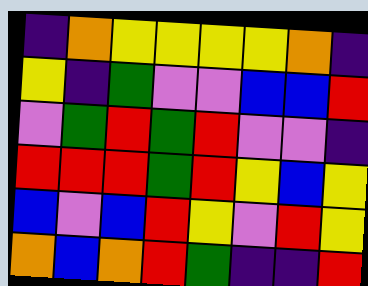[["indigo", "orange", "yellow", "yellow", "yellow", "yellow", "orange", "indigo"], ["yellow", "indigo", "green", "violet", "violet", "blue", "blue", "red"], ["violet", "green", "red", "green", "red", "violet", "violet", "indigo"], ["red", "red", "red", "green", "red", "yellow", "blue", "yellow"], ["blue", "violet", "blue", "red", "yellow", "violet", "red", "yellow"], ["orange", "blue", "orange", "red", "green", "indigo", "indigo", "red"]]